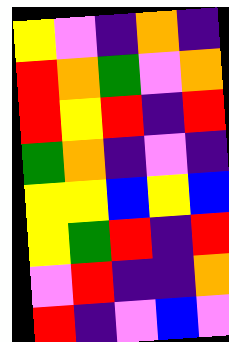[["yellow", "violet", "indigo", "orange", "indigo"], ["red", "orange", "green", "violet", "orange"], ["red", "yellow", "red", "indigo", "red"], ["green", "orange", "indigo", "violet", "indigo"], ["yellow", "yellow", "blue", "yellow", "blue"], ["yellow", "green", "red", "indigo", "red"], ["violet", "red", "indigo", "indigo", "orange"], ["red", "indigo", "violet", "blue", "violet"]]